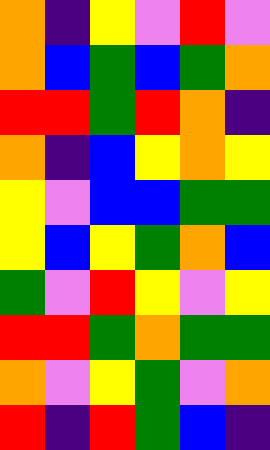[["orange", "indigo", "yellow", "violet", "red", "violet"], ["orange", "blue", "green", "blue", "green", "orange"], ["red", "red", "green", "red", "orange", "indigo"], ["orange", "indigo", "blue", "yellow", "orange", "yellow"], ["yellow", "violet", "blue", "blue", "green", "green"], ["yellow", "blue", "yellow", "green", "orange", "blue"], ["green", "violet", "red", "yellow", "violet", "yellow"], ["red", "red", "green", "orange", "green", "green"], ["orange", "violet", "yellow", "green", "violet", "orange"], ["red", "indigo", "red", "green", "blue", "indigo"]]